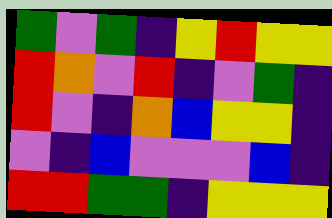[["green", "violet", "green", "indigo", "yellow", "red", "yellow", "yellow"], ["red", "orange", "violet", "red", "indigo", "violet", "green", "indigo"], ["red", "violet", "indigo", "orange", "blue", "yellow", "yellow", "indigo"], ["violet", "indigo", "blue", "violet", "violet", "violet", "blue", "indigo"], ["red", "red", "green", "green", "indigo", "yellow", "yellow", "yellow"]]